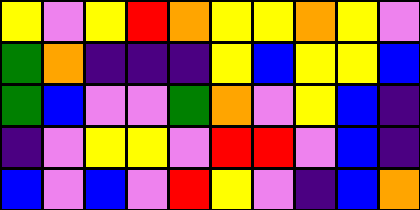[["yellow", "violet", "yellow", "red", "orange", "yellow", "yellow", "orange", "yellow", "violet"], ["green", "orange", "indigo", "indigo", "indigo", "yellow", "blue", "yellow", "yellow", "blue"], ["green", "blue", "violet", "violet", "green", "orange", "violet", "yellow", "blue", "indigo"], ["indigo", "violet", "yellow", "yellow", "violet", "red", "red", "violet", "blue", "indigo"], ["blue", "violet", "blue", "violet", "red", "yellow", "violet", "indigo", "blue", "orange"]]